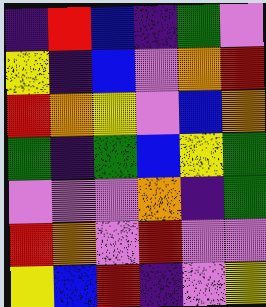[["indigo", "red", "blue", "indigo", "green", "violet"], ["yellow", "indigo", "blue", "violet", "orange", "red"], ["red", "orange", "yellow", "violet", "blue", "orange"], ["green", "indigo", "green", "blue", "yellow", "green"], ["violet", "violet", "violet", "orange", "indigo", "green"], ["red", "orange", "violet", "red", "violet", "violet"], ["yellow", "blue", "red", "indigo", "violet", "yellow"]]